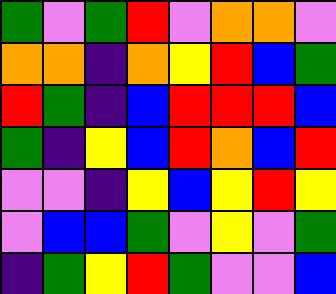[["green", "violet", "green", "red", "violet", "orange", "orange", "violet"], ["orange", "orange", "indigo", "orange", "yellow", "red", "blue", "green"], ["red", "green", "indigo", "blue", "red", "red", "red", "blue"], ["green", "indigo", "yellow", "blue", "red", "orange", "blue", "red"], ["violet", "violet", "indigo", "yellow", "blue", "yellow", "red", "yellow"], ["violet", "blue", "blue", "green", "violet", "yellow", "violet", "green"], ["indigo", "green", "yellow", "red", "green", "violet", "violet", "blue"]]